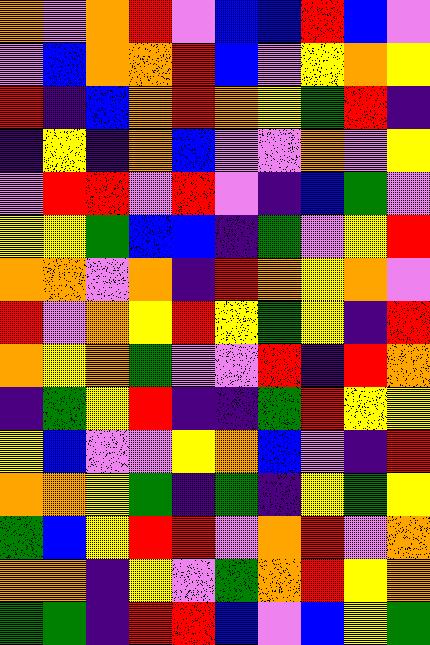[["orange", "violet", "orange", "red", "violet", "blue", "blue", "red", "blue", "violet"], ["violet", "blue", "orange", "orange", "red", "blue", "violet", "yellow", "orange", "yellow"], ["red", "indigo", "blue", "orange", "red", "orange", "yellow", "green", "red", "indigo"], ["indigo", "yellow", "indigo", "orange", "blue", "violet", "violet", "orange", "violet", "yellow"], ["violet", "red", "red", "violet", "red", "violet", "indigo", "blue", "green", "violet"], ["yellow", "yellow", "green", "blue", "blue", "indigo", "green", "violet", "yellow", "red"], ["orange", "orange", "violet", "orange", "indigo", "red", "orange", "yellow", "orange", "violet"], ["red", "violet", "orange", "yellow", "red", "yellow", "green", "yellow", "indigo", "red"], ["orange", "yellow", "orange", "green", "violet", "violet", "red", "indigo", "red", "orange"], ["indigo", "green", "yellow", "red", "indigo", "indigo", "green", "red", "yellow", "yellow"], ["yellow", "blue", "violet", "violet", "yellow", "orange", "blue", "violet", "indigo", "red"], ["orange", "orange", "yellow", "green", "indigo", "green", "indigo", "yellow", "green", "yellow"], ["green", "blue", "yellow", "red", "red", "violet", "orange", "red", "violet", "orange"], ["orange", "orange", "indigo", "yellow", "violet", "green", "orange", "red", "yellow", "orange"], ["green", "green", "indigo", "red", "red", "blue", "violet", "blue", "yellow", "green"]]